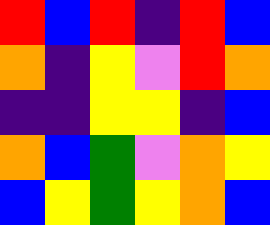[["red", "blue", "red", "indigo", "red", "blue"], ["orange", "indigo", "yellow", "violet", "red", "orange"], ["indigo", "indigo", "yellow", "yellow", "indigo", "blue"], ["orange", "blue", "green", "violet", "orange", "yellow"], ["blue", "yellow", "green", "yellow", "orange", "blue"]]